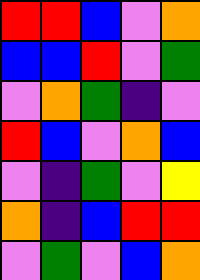[["red", "red", "blue", "violet", "orange"], ["blue", "blue", "red", "violet", "green"], ["violet", "orange", "green", "indigo", "violet"], ["red", "blue", "violet", "orange", "blue"], ["violet", "indigo", "green", "violet", "yellow"], ["orange", "indigo", "blue", "red", "red"], ["violet", "green", "violet", "blue", "orange"]]